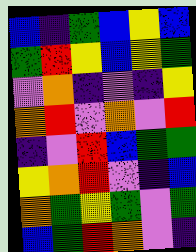[["blue", "indigo", "green", "blue", "yellow", "blue"], ["green", "red", "yellow", "blue", "yellow", "green"], ["violet", "orange", "indigo", "violet", "indigo", "yellow"], ["orange", "red", "violet", "orange", "violet", "red"], ["indigo", "violet", "red", "blue", "green", "green"], ["yellow", "orange", "red", "violet", "indigo", "blue"], ["orange", "green", "yellow", "green", "violet", "green"], ["blue", "green", "red", "orange", "violet", "indigo"]]